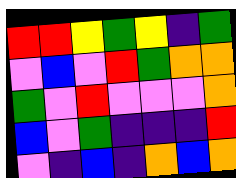[["red", "red", "yellow", "green", "yellow", "indigo", "green"], ["violet", "blue", "violet", "red", "green", "orange", "orange"], ["green", "violet", "red", "violet", "violet", "violet", "orange"], ["blue", "violet", "green", "indigo", "indigo", "indigo", "red"], ["violet", "indigo", "blue", "indigo", "orange", "blue", "orange"]]